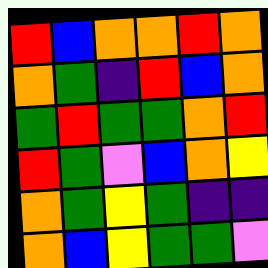[["red", "blue", "orange", "orange", "red", "orange"], ["orange", "green", "indigo", "red", "blue", "orange"], ["green", "red", "green", "green", "orange", "red"], ["red", "green", "violet", "blue", "orange", "yellow"], ["orange", "green", "yellow", "green", "indigo", "indigo"], ["orange", "blue", "yellow", "green", "green", "violet"]]